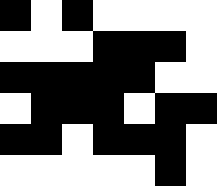[["black", "white", "black", "white", "white", "white", "white"], ["white", "white", "white", "black", "black", "black", "white"], ["black", "black", "black", "black", "black", "white", "white"], ["white", "black", "black", "black", "white", "black", "black"], ["black", "black", "white", "black", "black", "black", "white"], ["white", "white", "white", "white", "white", "black", "white"]]